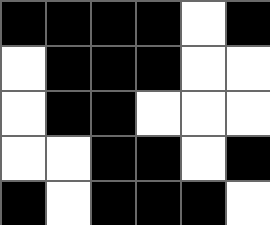[["black", "black", "black", "black", "white", "black"], ["white", "black", "black", "black", "white", "white"], ["white", "black", "black", "white", "white", "white"], ["white", "white", "black", "black", "white", "black"], ["black", "white", "black", "black", "black", "white"]]